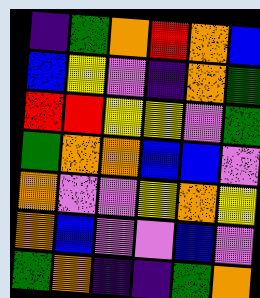[["indigo", "green", "orange", "red", "orange", "blue"], ["blue", "yellow", "violet", "indigo", "orange", "green"], ["red", "red", "yellow", "yellow", "violet", "green"], ["green", "orange", "orange", "blue", "blue", "violet"], ["orange", "violet", "violet", "yellow", "orange", "yellow"], ["orange", "blue", "violet", "violet", "blue", "violet"], ["green", "orange", "indigo", "indigo", "green", "orange"]]